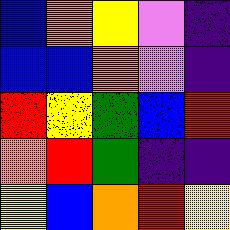[["blue", "orange", "yellow", "violet", "indigo"], ["blue", "blue", "orange", "violet", "indigo"], ["red", "yellow", "green", "blue", "red"], ["orange", "red", "green", "indigo", "indigo"], ["yellow", "blue", "orange", "red", "yellow"]]